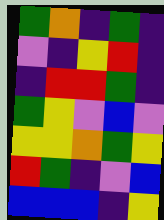[["green", "orange", "indigo", "green", "indigo"], ["violet", "indigo", "yellow", "red", "indigo"], ["indigo", "red", "red", "green", "indigo"], ["green", "yellow", "violet", "blue", "violet"], ["yellow", "yellow", "orange", "green", "yellow"], ["red", "green", "indigo", "violet", "blue"], ["blue", "blue", "blue", "indigo", "yellow"]]